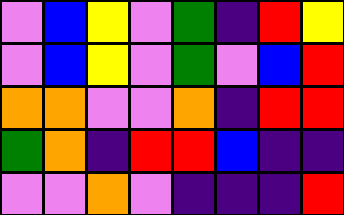[["violet", "blue", "yellow", "violet", "green", "indigo", "red", "yellow"], ["violet", "blue", "yellow", "violet", "green", "violet", "blue", "red"], ["orange", "orange", "violet", "violet", "orange", "indigo", "red", "red"], ["green", "orange", "indigo", "red", "red", "blue", "indigo", "indigo"], ["violet", "violet", "orange", "violet", "indigo", "indigo", "indigo", "red"]]